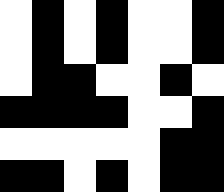[["white", "black", "white", "black", "white", "white", "black"], ["white", "black", "white", "black", "white", "white", "black"], ["white", "black", "black", "white", "white", "black", "white"], ["black", "black", "black", "black", "white", "white", "black"], ["white", "white", "white", "white", "white", "black", "black"], ["black", "black", "white", "black", "white", "black", "black"]]